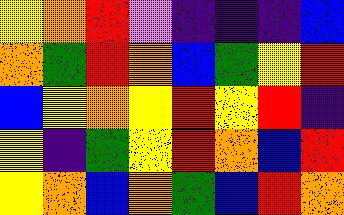[["yellow", "orange", "red", "violet", "indigo", "indigo", "indigo", "blue"], ["orange", "green", "red", "orange", "blue", "green", "yellow", "red"], ["blue", "yellow", "orange", "yellow", "red", "yellow", "red", "indigo"], ["yellow", "indigo", "green", "yellow", "red", "orange", "blue", "red"], ["yellow", "orange", "blue", "orange", "green", "blue", "red", "orange"]]